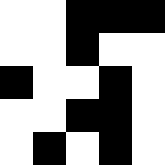[["white", "white", "black", "black", "black"], ["white", "white", "black", "white", "white"], ["black", "white", "white", "black", "white"], ["white", "white", "black", "black", "white"], ["white", "black", "white", "black", "white"]]